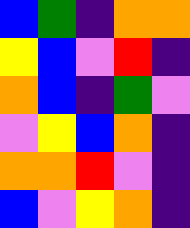[["blue", "green", "indigo", "orange", "orange"], ["yellow", "blue", "violet", "red", "indigo"], ["orange", "blue", "indigo", "green", "violet"], ["violet", "yellow", "blue", "orange", "indigo"], ["orange", "orange", "red", "violet", "indigo"], ["blue", "violet", "yellow", "orange", "indigo"]]